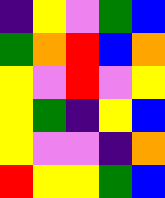[["indigo", "yellow", "violet", "green", "blue"], ["green", "orange", "red", "blue", "orange"], ["yellow", "violet", "red", "violet", "yellow"], ["yellow", "green", "indigo", "yellow", "blue"], ["yellow", "violet", "violet", "indigo", "orange"], ["red", "yellow", "yellow", "green", "blue"]]